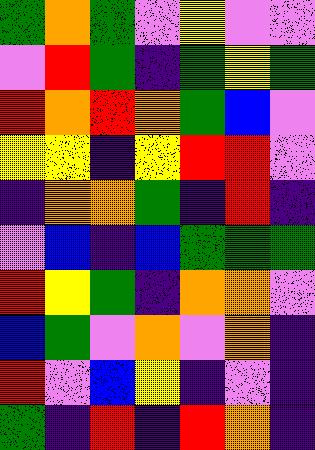[["green", "orange", "green", "violet", "yellow", "violet", "violet"], ["violet", "red", "green", "indigo", "green", "yellow", "green"], ["red", "orange", "red", "orange", "green", "blue", "violet"], ["yellow", "yellow", "indigo", "yellow", "red", "red", "violet"], ["indigo", "orange", "orange", "green", "indigo", "red", "indigo"], ["violet", "blue", "indigo", "blue", "green", "green", "green"], ["red", "yellow", "green", "indigo", "orange", "orange", "violet"], ["blue", "green", "violet", "orange", "violet", "orange", "indigo"], ["red", "violet", "blue", "yellow", "indigo", "violet", "indigo"], ["green", "indigo", "red", "indigo", "red", "orange", "indigo"]]